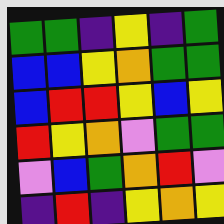[["green", "green", "indigo", "yellow", "indigo", "green"], ["blue", "blue", "yellow", "orange", "green", "green"], ["blue", "red", "red", "yellow", "blue", "yellow"], ["red", "yellow", "orange", "violet", "green", "green"], ["violet", "blue", "green", "orange", "red", "violet"], ["indigo", "red", "indigo", "yellow", "orange", "yellow"]]